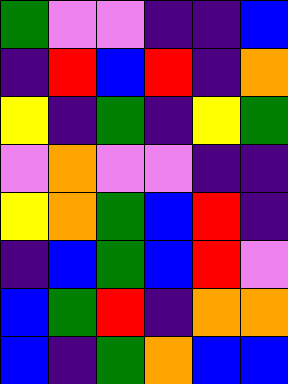[["green", "violet", "violet", "indigo", "indigo", "blue"], ["indigo", "red", "blue", "red", "indigo", "orange"], ["yellow", "indigo", "green", "indigo", "yellow", "green"], ["violet", "orange", "violet", "violet", "indigo", "indigo"], ["yellow", "orange", "green", "blue", "red", "indigo"], ["indigo", "blue", "green", "blue", "red", "violet"], ["blue", "green", "red", "indigo", "orange", "orange"], ["blue", "indigo", "green", "orange", "blue", "blue"]]